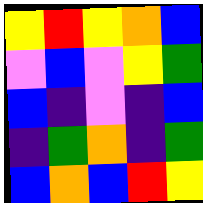[["yellow", "red", "yellow", "orange", "blue"], ["violet", "blue", "violet", "yellow", "green"], ["blue", "indigo", "violet", "indigo", "blue"], ["indigo", "green", "orange", "indigo", "green"], ["blue", "orange", "blue", "red", "yellow"]]